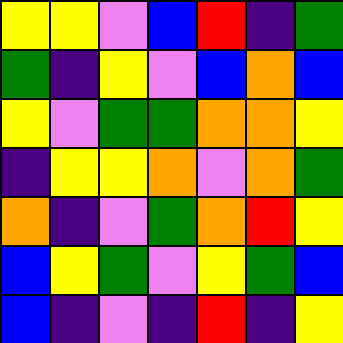[["yellow", "yellow", "violet", "blue", "red", "indigo", "green"], ["green", "indigo", "yellow", "violet", "blue", "orange", "blue"], ["yellow", "violet", "green", "green", "orange", "orange", "yellow"], ["indigo", "yellow", "yellow", "orange", "violet", "orange", "green"], ["orange", "indigo", "violet", "green", "orange", "red", "yellow"], ["blue", "yellow", "green", "violet", "yellow", "green", "blue"], ["blue", "indigo", "violet", "indigo", "red", "indigo", "yellow"]]